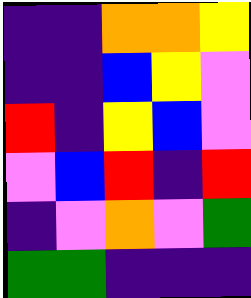[["indigo", "indigo", "orange", "orange", "yellow"], ["indigo", "indigo", "blue", "yellow", "violet"], ["red", "indigo", "yellow", "blue", "violet"], ["violet", "blue", "red", "indigo", "red"], ["indigo", "violet", "orange", "violet", "green"], ["green", "green", "indigo", "indigo", "indigo"]]